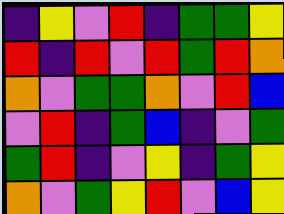[["indigo", "yellow", "violet", "red", "indigo", "green", "green", "yellow"], ["red", "indigo", "red", "violet", "red", "green", "red", "orange"], ["orange", "violet", "green", "green", "orange", "violet", "red", "blue"], ["violet", "red", "indigo", "green", "blue", "indigo", "violet", "green"], ["green", "red", "indigo", "violet", "yellow", "indigo", "green", "yellow"], ["orange", "violet", "green", "yellow", "red", "violet", "blue", "yellow"]]